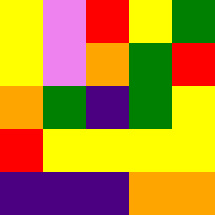[["yellow", "violet", "red", "yellow", "green"], ["yellow", "violet", "orange", "green", "red"], ["orange", "green", "indigo", "green", "yellow"], ["red", "yellow", "yellow", "yellow", "yellow"], ["indigo", "indigo", "indigo", "orange", "orange"]]